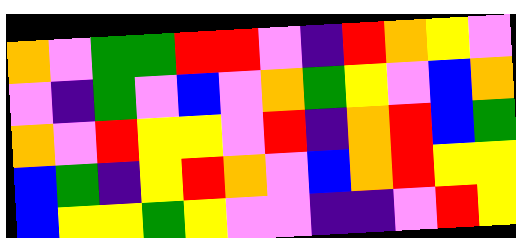[["orange", "violet", "green", "green", "red", "red", "violet", "indigo", "red", "orange", "yellow", "violet"], ["violet", "indigo", "green", "violet", "blue", "violet", "orange", "green", "yellow", "violet", "blue", "orange"], ["orange", "violet", "red", "yellow", "yellow", "violet", "red", "indigo", "orange", "red", "blue", "green"], ["blue", "green", "indigo", "yellow", "red", "orange", "violet", "blue", "orange", "red", "yellow", "yellow"], ["blue", "yellow", "yellow", "green", "yellow", "violet", "violet", "indigo", "indigo", "violet", "red", "yellow"]]